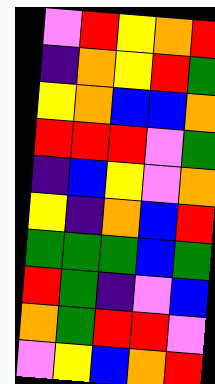[["violet", "red", "yellow", "orange", "red"], ["indigo", "orange", "yellow", "red", "green"], ["yellow", "orange", "blue", "blue", "orange"], ["red", "red", "red", "violet", "green"], ["indigo", "blue", "yellow", "violet", "orange"], ["yellow", "indigo", "orange", "blue", "red"], ["green", "green", "green", "blue", "green"], ["red", "green", "indigo", "violet", "blue"], ["orange", "green", "red", "red", "violet"], ["violet", "yellow", "blue", "orange", "red"]]